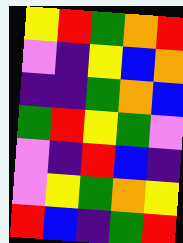[["yellow", "red", "green", "orange", "red"], ["violet", "indigo", "yellow", "blue", "orange"], ["indigo", "indigo", "green", "orange", "blue"], ["green", "red", "yellow", "green", "violet"], ["violet", "indigo", "red", "blue", "indigo"], ["violet", "yellow", "green", "orange", "yellow"], ["red", "blue", "indigo", "green", "red"]]